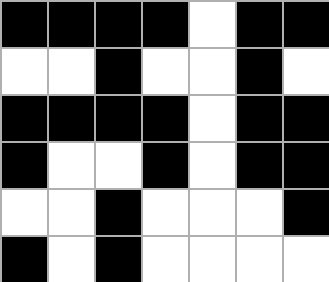[["black", "black", "black", "black", "white", "black", "black"], ["white", "white", "black", "white", "white", "black", "white"], ["black", "black", "black", "black", "white", "black", "black"], ["black", "white", "white", "black", "white", "black", "black"], ["white", "white", "black", "white", "white", "white", "black"], ["black", "white", "black", "white", "white", "white", "white"]]